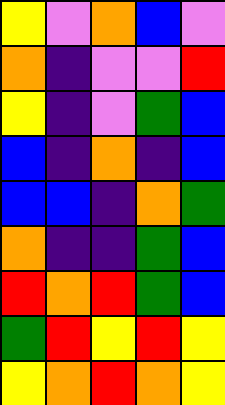[["yellow", "violet", "orange", "blue", "violet"], ["orange", "indigo", "violet", "violet", "red"], ["yellow", "indigo", "violet", "green", "blue"], ["blue", "indigo", "orange", "indigo", "blue"], ["blue", "blue", "indigo", "orange", "green"], ["orange", "indigo", "indigo", "green", "blue"], ["red", "orange", "red", "green", "blue"], ["green", "red", "yellow", "red", "yellow"], ["yellow", "orange", "red", "orange", "yellow"]]